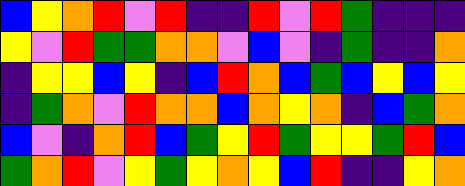[["blue", "yellow", "orange", "red", "violet", "red", "indigo", "indigo", "red", "violet", "red", "green", "indigo", "indigo", "indigo"], ["yellow", "violet", "red", "green", "green", "orange", "orange", "violet", "blue", "violet", "indigo", "green", "indigo", "indigo", "orange"], ["indigo", "yellow", "yellow", "blue", "yellow", "indigo", "blue", "red", "orange", "blue", "green", "blue", "yellow", "blue", "yellow"], ["indigo", "green", "orange", "violet", "red", "orange", "orange", "blue", "orange", "yellow", "orange", "indigo", "blue", "green", "orange"], ["blue", "violet", "indigo", "orange", "red", "blue", "green", "yellow", "red", "green", "yellow", "yellow", "green", "red", "blue"], ["green", "orange", "red", "violet", "yellow", "green", "yellow", "orange", "yellow", "blue", "red", "indigo", "indigo", "yellow", "orange"]]